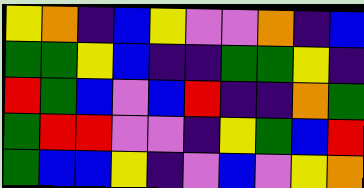[["yellow", "orange", "indigo", "blue", "yellow", "violet", "violet", "orange", "indigo", "blue"], ["green", "green", "yellow", "blue", "indigo", "indigo", "green", "green", "yellow", "indigo"], ["red", "green", "blue", "violet", "blue", "red", "indigo", "indigo", "orange", "green"], ["green", "red", "red", "violet", "violet", "indigo", "yellow", "green", "blue", "red"], ["green", "blue", "blue", "yellow", "indigo", "violet", "blue", "violet", "yellow", "orange"]]